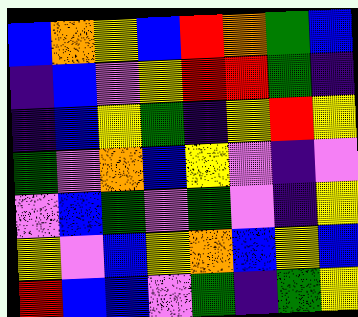[["blue", "orange", "yellow", "blue", "red", "orange", "green", "blue"], ["indigo", "blue", "violet", "yellow", "red", "red", "green", "indigo"], ["indigo", "blue", "yellow", "green", "indigo", "yellow", "red", "yellow"], ["green", "violet", "orange", "blue", "yellow", "violet", "indigo", "violet"], ["violet", "blue", "green", "violet", "green", "violet", "indigo", "yellow"], ["yellow", "violet", "blue", "yellow", "orange", "blue", "yellow", "blue"], ["red", "blue", "blue", "violet", "green", "indigo", "green", "yellow"]]